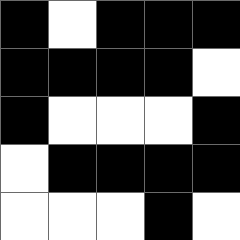[["black", "white", "black", "black", "black"], ["black", "black", "black", "black", "white"], ["black", "white", "white", "white", "black"], ["white", "black", "black", "black", "black"], ["white", "white", "white", "black", "white"]]